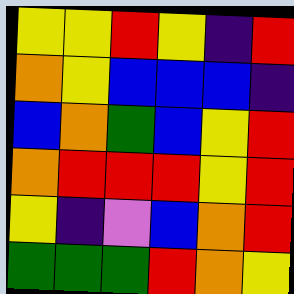[["yellow", "yellow", "red", "yellow", "indigo", "red"], ["orange", "yellow", "blue", "blue", "blue", "indigo"], ["blue", "orange", "green", "blue", "yellow", "red"], ["orange", "red", "red", "red", "yellow", "red"], ["yellow", "indigo", "violet", "blue", "orange", "red"], ["green", "green", "green", "red", "orange", "yellow"]]